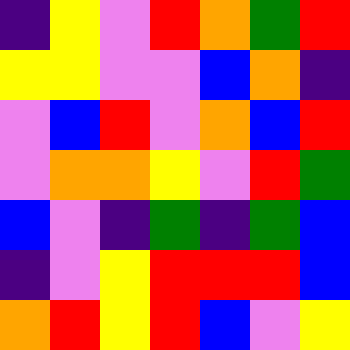[["indigo", "yellow", "violet", "red", "orange", "green", "red"], ["yellow", "yellow", "violet", "violet", "blue", "orange", "indigo"], ["violet", "blue", "red", "violet", "orange", "blue", "red"], ["violet", "orange", "orange", "yellow", "violet", "red", "green"], ["blue", "violet", "indigo", "green", "indigo", "green", "blue"], ["indigo", "violet", "yellow", "red", "red", "red", "blue"], ["orange", "red", "yellow", "red", "blue", "violet", "yellow"]]